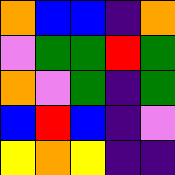[["orange", "blue", "blue", "indigo", "orange"], ["violet", "green", "green", "red", "green"], ["orange", "violet", "green", "indigo", "green"], ["blue", "red", "blue", "indigo", "violet"], ["yellow", "orange", "yellow", "indigo", "indigo"]]